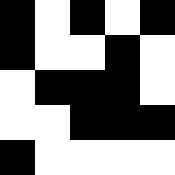[["black", "white", "black", "white", "black"], ["black", "white", "white", "black", "white"], ["white", "black", "black", "black", "white"], ["white", "white", "black", "black", "black"], ["black", "white", "white", "white", "white"]]